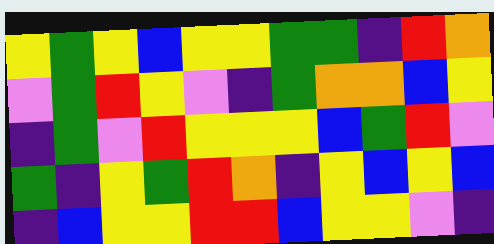[["yellow", "green", "yellow", "blue", "yellow", "yellow", "green", "green", "indigo", "red", "orange"], ["violet", "green", "red", "yellow", "violet", "indigo", "green", "orange", "orange", "blue", "yellow"], ["indigo", "green", "violet", "red", "yellow", "yellow", "yellow", "blue", "green", "red", "violet"], ["green", "indigo", "yellow", "green", "red", "orange", "indigo", "yellow", "blue", "yellow", "blue"], ["indigo", "blue", "yellow", "yellow", "red", "red", "blue", "yellow", "yellow", "violet", "indigo"]]